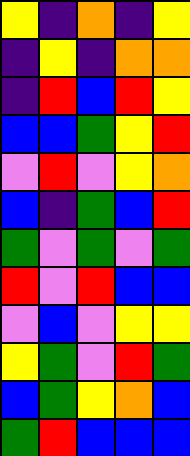[["yellow", "indigo", "orange", "indigo", "yellow"], ["indigo", "yellow", "indigo", "orange", "orange"], ["indigo", "red", "blue", "red", "yellow"], ["blue", "blue", "green", "yellow", "red"], ["violet", "red", "violet", "yellow", "orange"], ["blue", "indigo", "green", "blue", "red"], ["green", "violet", "green", "violet", "green"], ["red", "violet", "red", "blue", "blue"], ["violet", "blue", "violet", "yellow", "yellow"], ["yellow", "green", "violet", "red", "green"], ["blue", "green", "yellow", "orange", "blue"], ["green", "red", "blue", "blue", "blue"]]